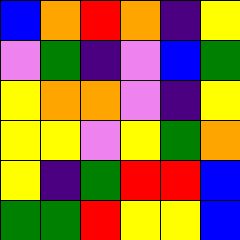[["blue", "orange", "red", "orange", "indigo", "yellow"], ["violet", "green", "indigo", "violet", "blue", "green"], ["yellow", "orange", "orange", "violet", "indigo", "yellow"], ["yellow", "yellow", "violet", "yellow", "green", "orange"], ["yellow", "indigo", "green", "red", "red", "blue"], ["green", "green", "red", "yellow", "yellow", "blue"]]